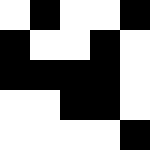[["white", "black", "white", "white", "black"], ["black", "white", "white", "black", "white"], ["black", "black", "black", "black", "white"], ["white", "white", "black", "black", "white"], ["white", "white", "white", "white", "black"]]